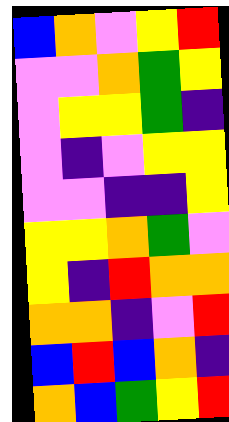[["blue", "orange", "violet", "yellow", "red"], ["violet", "violet", "orange", "green", "yellow"], ["violet", "yellow", "yellow", "green", "indigo"], ["violet", "indigo", "violet", "yellow", "yellow"], ["violet", "violet", "indigo", "indigo", "yellow"], ["yellow", "yellow", "orange", "green", "violet"], ["yellow", "indigo", "red", "orange", "orange"], ["orange", "orange", "indigo", "violet", "red"], ["blue", "red", "blue", "orange", "indigo"], ["orange", "blue", "green", "yellow", "red"]]